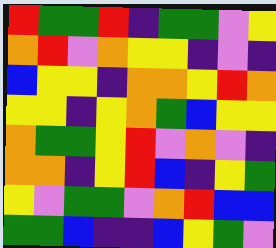[["red", "green", "green", "red", "indigo", "green", "green", "violet", "yellow"], ["orange", "red", "violet", "orange", "yellow", "yellow", "indigo", "violet", "indigo"], ["blue", "yellow", "yellow", "indigo", "orange", "orange", "yellow", "red", "orange"], ["yellow", "yellow", "indigo", "yellow", "orange", "green", "blue", "yellow", "yellow"], ["orange", "green", "green", "yellow", "red", "violet", "orange", "violet", "indigo"], ["orange", "orange", "indigo", "yellow", "red", "blue", "indigo", "yellow", "green"], ["yellow", "violet", "green", "green", "violet", "orange", "red", "blue", "blue"], ["green", "green", "blue", "indigo", "indigo", "blue", "yellow", "green", "violet"]]